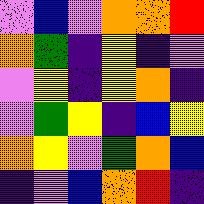[["violet", "blue", "violet", "orange", "orange", "red"], ["orange", "green", "indigo", "yellow", "indigo", "violet"], ["violet", "yellow", "indigo", "yellow", "orange", "indigo"], ["violet", "green", "yellow", "indigo", "blue", "yellow"], ["orange", "yellow", "violet", "green", "orange", "blue"], ["indigo", "violet", "blue", "orange", "red", "indigo"]]